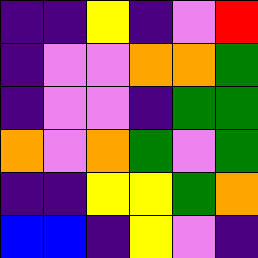[["indigo", "indigo", "yellow", "indigo", "violet", "red"], ["indigo", "violet", "violet", "orange", "orange", "green"], ["indigo", "violet", "violet", "indigo", "green", "green"], ["orange", "violet", "orange", "green", "violet", "green"], ["indigo", "indigo", "yellow", "yellow", "green", "orange"], ["blue", "blue", "indigo", "yellow", "violet", "indigo"]]